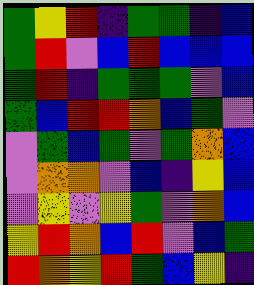[["green", "yellow", "red", "indigo", "green", "green", "indigo", "blue"], ["green", "red", "violet", "blue", "red", "blue", "blue", "blue"], ["green", "red", "indigo", "green", "green", "green", "violet", "blue"], ["green", "blue", "red", "red", "orange", "blue", "green", "violet"], ["violet", "green", "blue", "green", "violet", "green", "orange", "blue"], ["violet", "orange", "orange", "violet", "blue", "indigo", "yellow", "blue"], ["violet", "yellow", "violet", "yellow", "green", "violet", "orange", "blue"], ["yellow", "red", "orange", "blue", "red", "violet", "blue", "green"], ["red", "orange", "yellow", "red", "green", "blue", "yellow", "indigo"]]